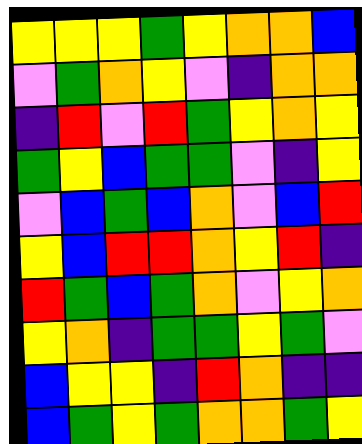[["yellow", "yellow", "yellow", "green", "yellow", "orange", "orange", "blue"], ["violet", "green", "orange", "yellow", "violet", "indigo", "orange", "orange"], ["indigo", "red", "violet", "red", "green", "yellow", "orange", "yellow"], ["green", "yellow", "blue", "green", "green", "violet", "indigo", "yellow"], ["violet", "blue", "green", "blue", "orange", "violet", "blue", "red"], ["yellow", "blue", "red", "red", "orange", "yellow", "red", "indigo"], ["red", "green", "blue", "green", "orange", "violet", "yellow", "orange"], ["yellow", "orange", "indigo", "green", "green", "yellow", "green", "violet"], ["blue", "yellow", "yellow", "indigo", "red", "orange", "indigo", "indigo"], ["blue", "green", "yellow", "green", "orange", "orange", "green", "yellow"]]